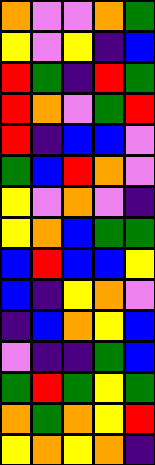[["orange", "violet", "violet", "orange", "green"], ["yellow", "violet", "yellow", "indigo", "blue"], ["red", "green", "indigo", "red", "green"], ["red", "orange", "violet", "green", "red"], ["red", "indigo", "blue", "blue", "violet"], ["green", "blue", "red", "orange", "violet"], ["yellow", "violet", "orange", "violet", "indigo"], ["yellow", "orange", "blue", "green", "green"], ["blue", "red", "blue", "blue", "yellow"], ["blue", "indigo", "yellow", "orange", "violet"], ["indigo", "blue", "orange", "yellow", "blue"], ["violet", "indigo", "indigo", "green", "blue"], ["green", "red", "green", "yellow", "green"], ["orange", "green", "orange", "yellow", "red"], ["yellow", "orange", "yellow", "orange", "indigo"]]